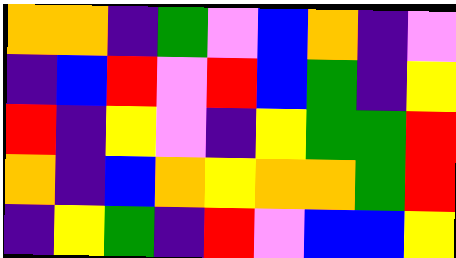[["orange", "orange", "indigo", "green", "violet", "blue", "orange", "indigo", "violet"], ["indigo", "blue", "red", "violet", "red", "blue", "green", "indigo", "yellow"], ["red", "indigo", "yellow", "violet", "indigo", "yellow", "green", "green", "red"], ["orange", "indigo", "blue", "orange", "yellow", "orange", "orange", "green", "red"], ["indigo", "yellow", "green", "indigo", "red", "violet", "blue", "blue", "yellow"]]